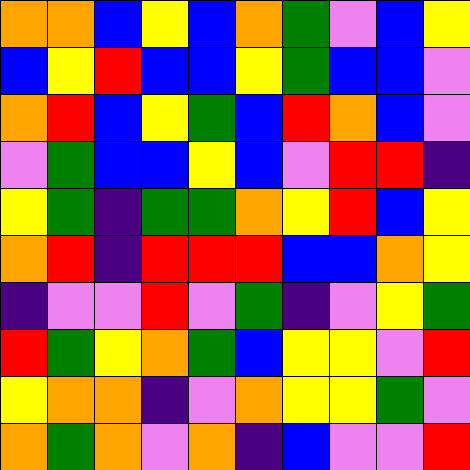[["orange", "orange", "blue", "yellow", "blue", "orange", "green", "violet", "blue", "yellow"], ["blue", "yellow", "red", "blue", "blue", "yellow", "green", "blue", "blue", "violet"], ["orange", "red", "blue", "yellow", "green", "blue", "red", "orange", "blue", "violet"], ["violet", "green", "blue", "blue", "yellow", "blue", "violet", "red", "red", "indigo"], ["yellow", "green", "indigo", "green", "green", "orange", "yellow", "red", "blue", "yellow"], ["orange", "red", "indigo", "red", "red", "red", "blue", "blue", "orange", "yellow"], ["indigo", "violet", "violet", "red", "violet", "green", "indigo", "violet", "yellow", "green"], ["red", "green", "yellow", "orange", "green", "blue", "yellow", "yellow", "violet", "red"], ["yellow", "orange", "orange", "indigo", "violet", "orange", "yellow", "yellow", "green", "violet"], ["orange", "green", "orange", "violet", "orange", "indigo", "blue", "violet", "violet", "red"]]